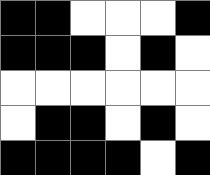[["black", "black", "white", "white", "white", "black"], ["black", "black", "black", "white", "black", "white"], ["white", "white", "white", "white", "white", "white"], ["white", "black", "black", "white", "black", "white"], ["black", "black", "black", "black", "white", "black"]]